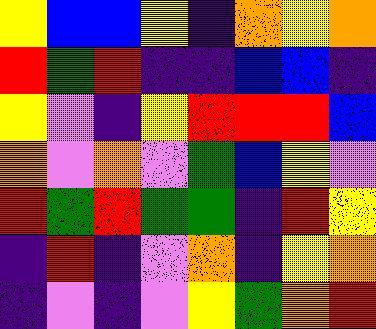[["yellow", "blue", "blue", "yellow", "indigo", "orange", "yellow", "orange"], ["red", "green", "red", "indigo", "indigo", "blue", "blue", "indigo"], ["yellow", "violet", "indigo", "yellow", "red", "red", "red", "blue"], ["orange", "violet", "orange", "violet", "green", "blue", "yellow", "violet"], ["red", "green", "red", "green", "green", "indigo", "red", "yellow"], ["indigo", "red", "indigo", "violet", "orange", "indigo", "yellow", "orange"], ["indigo", "violet", "indigo", "violet", "yellow", "green", "orange", "red"]]